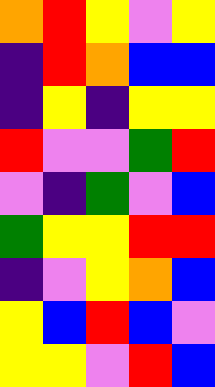[["orange", "red", "yellow", "violet", "yellow"], ["indigo", "red", "orange", "blue", "blue"], ["indigo", "yellow", "indigo", "yellow", "yellow"], ["red", "violet", "violet", "green", "red"], ["violet", "indigo", "green", "violet", "blue"], ["green", "yellow", "yellow", "red", "red"], ["indigo", "violet", "yellow", "orange", "blue"], ["yellow", "blue", "red", "blue", "violet"], ["yellow", "yellow", "violet", "red", "blue"]]